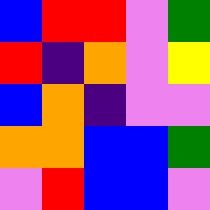[["blue", "red", "red", "violet", "green"], ["red", "indigo", "orange", "violet", "yellow"], ["blue", "orange", "indigo", "violet", "violet"], ["orange", "orange", "blue", "blue", "green"], ["violet", "red", "blue", "blue", "violet"]]